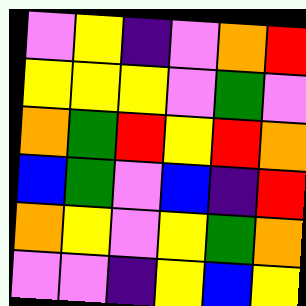[["violet", "yellow", "indigo", "violet", "orange", "red"], ["yellow", "yellow", "yellow", "violet", "green", "violet"], ["orange", "green", "red", "yellow", "red", "orange"], ["blue", "green", "violet", "blue", "indigo", "red"], ["orange", "yellow", "violet", "yellow", "green", "orange"], ["violet", "violet", "indigo", "yellow", "blue", "yellow"]]